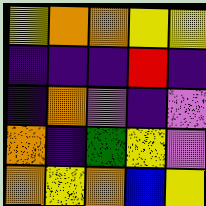[["yellow", "orange", "orange", "yellow", "yellow"], ["indigo", "indigo", "indigo", "red", "indigo"], ["indigo", "orange", "violet", "indigo", "violet"], ["orange", "indigo", "green", "yellow", "violet"], ["orange", "yellow", "orange", "blue", "yellow"]]